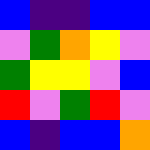[["blue", "indigo", "indigo", "blue", "blue"], ["violet", "green", "orange", "yellow", "violet"], ["green", "yellow", "yellow", "violet", "blue"], ["red", "violet", "green", "red", "violet"], ["blue", "indigo", "blue", "blue", "orange"]]